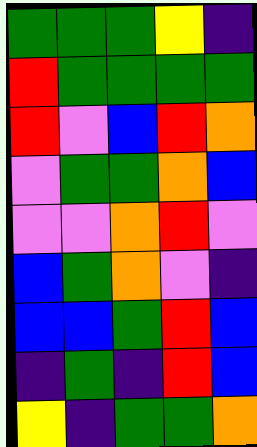[["green", "green", "green", "yellow", "indigo"], ["red", "green", "green", "green", "green"], ["red", "violet", "blue", "red", "orange"], ["violet", "green", "green", "orange", "blue"], ["violet", "violet", "orange", "red", "violet"], ["blue", "green", "orange", "violet", "indigo"], ["blue", "blue", "green", "red", "blue"], ["indigo", "green", "indigo", "red", "blue"], ["yellow", "indigo", "green", "green", "orange"]]